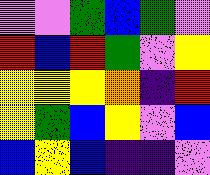[["violet", "violet", "green", "blue", "green", "violet"], ["red", "blue", "red", "green", "violet", "yellow"], ["yellow", "yellow", "yellow", "orange", "indigo", "red"], ["yellow", "green", "blue", "yellow", "violet", "blue"], ["blue", "yellow", "blue", "indigo", "indigo", "violet"]]